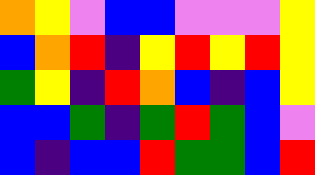[["orange", "yellow", "violet", "blue", "blue", "violet", "violet", "violet", "yellow"], ["blue", "orange", "red", "indigo", "yellow", "red", "yellow", "red", "yellow"], ["green", "yellow", "indigo", "red", "orange", "blue", "indigo", "blue", "yellow"], ["blue", "blue", "green", "indigo", "green", "red", "green", "blue", "violet"], ["blue", "indigo", "blue", "blue", "red", "green", "green", "blue", "red"]]